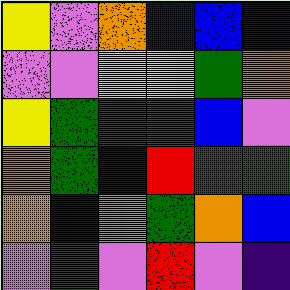[["yellow", "violet", "orange", "indigo", "blue", "indigo"], ["violet", "violet", "yellow", "yellow", "green", "orange"], ["yellow", "green", "green", "red", "blue", "violet"], ["orange", "green", "indigo", "red", "green", "green"], ["orange", "indigo", "violet", "green", "orange", "blue"], ["violet", "green", "violet", "red", "violet", "indigo"]]